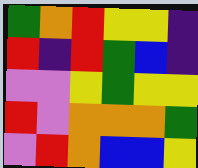[["green", "orange", "red", "yellow", "yellow", "indigo"], ["red", "indigo", "red", "green", "blue", "indigo"], ["violet", "violet", "yellow", "green", "yellow", "yellow"], ["red", "violet", "orange", "orange", "orange", "green"], ["violet", "red", "orange", "blue", "blue", "yellow"]]